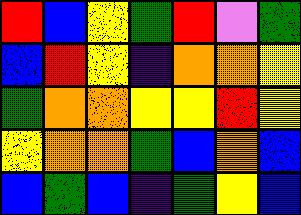[["red", "blue", "yellow", "green", "red", "violet", "green"], ["blue", "red", "yellow", "indigo", "orange", "orange", "yellow"], ["green", "orange", "orange", "yellow", "yellow", "red", "yellow"], ["yellow", "orange", "orange", "green", "blue", "orange", "blue"], ["blue", "green", "blue", "indigo", "green", "yellow", "blue"]]